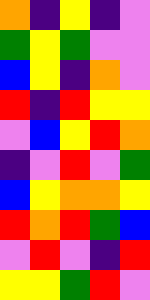[["orange", "indigo", "yellow", "indigo", "violet"], ["green", "yellow", "green", "violet", "violet"], ["blue", "yellow", "indigo", "orange", "violet"], ["red", "indigo", "red", "yellow", "yellow"], ["violet", "blue", "yellow", "red", "orange"], ["indigo", "violet", "red", "violet", "green"], ["blue", "yellow", "orange", "orange", "yellow"], ["red", "orange", "red", "green", "blue"], ["violet", "red", "violet", "indigo", "red"], ["yellow", "yellow", "green", "red", "violet"]]